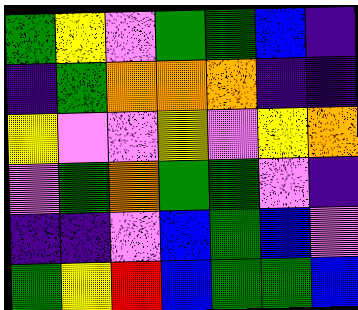[["green", "yellow", "violet", "green", "green", "blue", "indigo"], ["indigo", "green", "orange", "orange", "orange", "indigo", "indigo"], ["yellow", "violet", "violet", "yellow", "violet", "yellow", "orange"], ["violet", "green", "orange", "green", "green", "violet", "indigo"], ["indigo", "indigo", "violet", "blue", "green", "blue", "violet"], ["green", "yellow", "red", "blue", "green", "green", "blue"]]